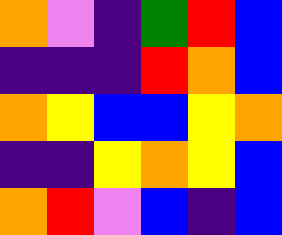[["orange", "violet", "indigo", "green", "red", "blue"], ["indigo", "indigo", "indigo", "red", "orange", "blue"], ["orange", "yellow", "blue", "blue", "yellow", "orange"], ["indigo", "indigo", "yellow", "orange", "yellow", "blue"], ["orange", "red", "violet", "blue", "indigo", "blue"]]